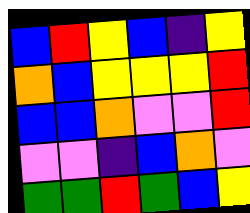[["blue", "red", "yellow", "blue", "indigo", "yellow"], ["orange", "blue", "yellow", "yellow", "yellow", "red"], ["blue", "blue", "orange", "violet", "violet", "red"], ["violet", "violet", "indigo", "blue", "orange", "violet"], ["green", "green", "red", "green", "blue", "yellow"]]